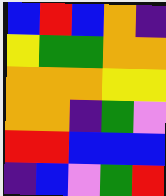[["blue", "red", "blue", "orange", "indigo"], ["yellow", "green", "green", "orange", "orange"], ["orange", "orange", "orange", "yellow", "yellow"], ["orange", "orange", "indigo", "green", "violet"], ["red", "red", "blue", "blue", "blue"], ["indigo", "blue", "violet", "green", "red"]]